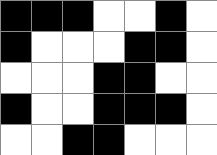[["black", "black", "black", "white", "white", "black", "white"], ["black", "white", "white", "white", "black", "black", "white"], ["white", "white", "white", "black", "black", "white", "white"], ["black", "white", "white", "black", "black", "black", "white"], ["white", "white", "black", "black", "white", "white", "white"]]